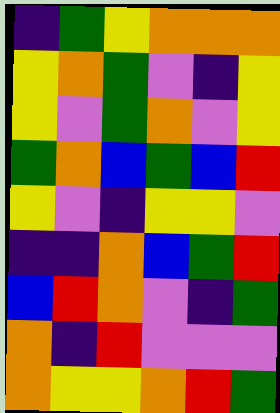[["indigo", "green", "yellow", "orange", "orange", "orange"], ["yellow", "orange", "green", "violet", "indigo", "yellow"], ["yellow", "violet", "green", "orange", "violet", "yellow"], ["green", "orange", "blue", "green", "blue", "red"], ["yellow", "violet", "indigo", "yellow", "yellow", "violet"], ["indigo", "indigo", "orange", "blue", "green", "red"], ["blue", "red", "orange", "violet", "indigo", "green"], ["orange", "indigo", "red", "violet", "violet", "violet"], ["orange", "yellow", "yellow", "orange", "red", "green"]]